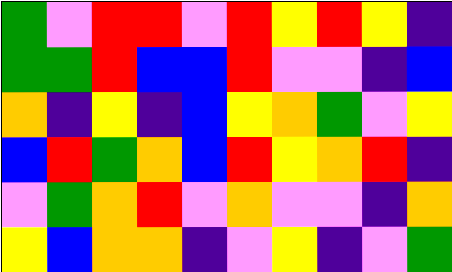[["green", "violet", "red", "red", "violet", "red", "yellow", "red", "yellow", "indigo"], ["green", "green", "red", "blue", "blue", "red", "violet", "violet", "indigo", "blue"], ["orange", "indigo", "yellow", "indigo", "blue", "yellow", "orange", "green", "violet", "yellow"], ["blue", "red", "green", "orange", "blue", "red", "yellow", "orange", "red", "indigo"], ["violet", "green", "orange", "red", "violet", "orange", "violet", "violet", "indigo", "orange"], ["yellow", "blue", "orange", "orange", "indigo", "violet", "yellow", "indigo", "violet", "green"]]